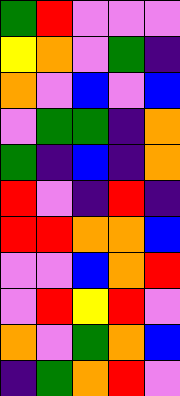[["green", "red", "violet", "violet", "violet"], ["yellow", "orange", "violet", "green", "indigo"], ["orange", "violet", "blue", "violet", "blue"], ["violet", "green", "green", "indigo", "orange"], ["green", "indigo", "blue", "indigo", "orange"], ["red", "violet", "indigo", "red", "indigo"], ["red", "red", "orange", "orange", "blue"], ["violet", "violet", "blue", "orange", "red"], ["violet", "red", "yellow", "red", "violet"], ["orange", "violet", "green", "orange", "blue"], ["indigo", "green", "orange", "red", "violet"]]